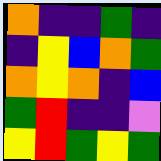[["orange", "indigo", "indigo", "green", "indigo"], ["indigo", "yellow", "blue", "orange", "green"], ["orange", "yellow", "orange", "indigo", "blue"], ["green", "red", "indigo", "indigo", "violet"], ["yellow", "red", "green", "yellow", "green"]]